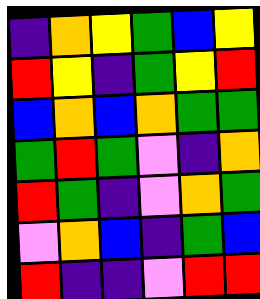[["indigo", "orange", "yellow", "green", "blue", "yellow"], ["red", "yellow", "indigo", "green", "yellow", "red"], ["blue", "orange", "blue", "orange", "green", "green"], ["green", "red", "green", "violet", "indigo", "orange"], ["red", "green", "indigo", "violet", "orange", "green"], ["violet", "orange", "blue", "indigo", "green", "blue"], ["red", "indigo", "indigo", "violet", "red", "red"]]